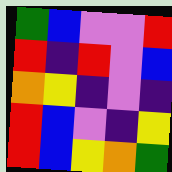[["green", "blue", "violet", "violet", "red"], ["red", "indigo", "red", "violet", "blue"], ["orange", "yellow", "indigo", "violet", "indigo"], ["red", "blue", "violet", "indigo", "yellow"], ["red", "blue", "yellow", "orange", "green"]]